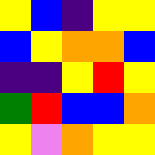[["yellow", "blue", "indigo", "yellow", "yellow"], ["blue", "yellow", "orange", "orange", "blue"], ["indigo", "indigo", "yellow", "red", "yellow"], ["green", "red", "blue", "blue", "orange"], ["yellow", "violet", "orange", "yellow", "yellow"]]